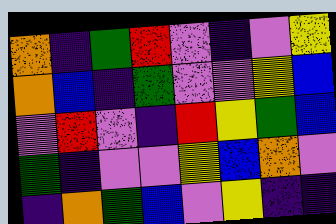[["orange", "indigo", "green", "red", "violet", "indigo", "violet", "yellow"], ["orange", "blue", "indigo", "green", "violet", "violet", "yellow", "blue"], ["violet", "red", "violet", "indigo", "red", "yellow", "green", "blue"], ["green", "indigo", "violet", "violet", "yellow", "blue", "orange", "violet"], ["indigo", "orange", "green", "blue", "violet", "yellow", "indigo", "indigo"]]